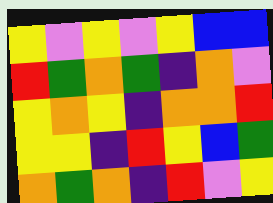[["yellow", "violet", "yellow", "violet", "yellow", "blue", "blue"], ["red", "green", "orange", "green", "indigo", "orange", "violet"], ["yellow", "orange", "yellow", "indigo", "orange", "orange", "red"], ["yellow", "yellow", "indigo", "red", "yellow", "blue", "green"], ["orange", "green", "orange", "indigo", "red", "violet", "yellow"]]